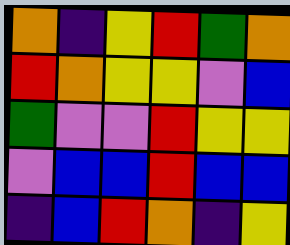[["orange", "indigo", "yellow", "red", "green", "orange"], ["red", "orange", "yellow", "yellow", "violet", "blue"], ["green", "violet", "violet", "red", "yellow", "yellow"], ["violet", "blue", "blue", "red", "blue", "blue"], ["indigo", "blue", "red", "orange", "indigo", "yellow"]]